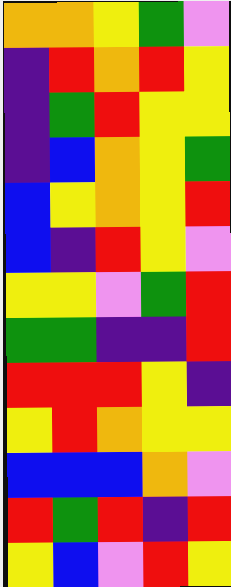[["orange", "orange", "yellow", "green", "violet"], ["indigo", "red", "orange", "red", "yellow"], ["indigo", "green", "red", "yellow", "yellow"], ["indigo", "blue", "orange", "yellow", "green"], ["blue", "yellow", "orange", "yellow", "red"], ["blue", "indigo", "red", "yellow", "violet"], ["yellow", "yellow", "violet", "green", "red"], ["green", "green", "indigo", "indigo", "red"], ["red", "red", "red", "yellow", "indigo"], ["yellow", "red", "orange", "yellow", "yellow"], ["blue", "blue", "blue", "orange", "violet"], ["red", "green", "red", "indigo", "red"], ["yellow", "blue", "violet", "red", "yellow"]]